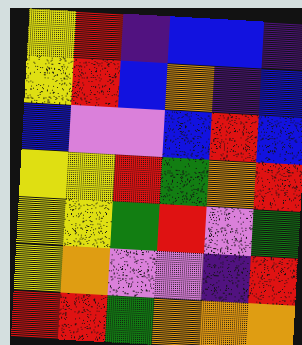[["yellow", "red", "indigo", "blue", "blue", "indigo"], ["yellow", "red", "blue", "orange", "indigo", "blue"], ["blue", "violet", "violet", "blue", "red", "blue"], ["yellow", "yellow", "red", "green", "orange", "red"], ["yellow", "yellow", "green", "red", "violet", "green"], ["yellow", "orange", "violet", "violet", "indigo", "red"], ["red", "red", "green", "orange", "orange", "orange"]]